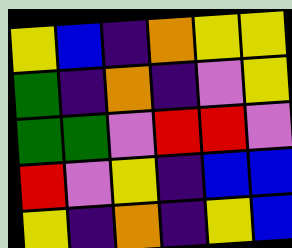[["yellow", "blue", "indigo", "orange", "yellow", "yellow"], ["green", "indigo", "orange", "indigo", "violet", "yellow"], ["green", "green", "violet", "red", "red", "violet"], ["red", "violet", "yellow", "indigo", "blue", "blue"], ["yellow", "indigo", "orange", "indigo", "yellow", "blue"]]